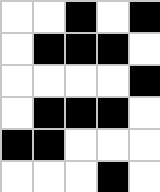[["white", "white", "black", "white", "black"], ["white", "black", "black", "black", "white"], ["white", "white", "white", "white", "black"], ["white", "black", "black", "black", "white"], ["black", "black", "white", "white", "white"], ["white", "white", "white", "black", "white"]]